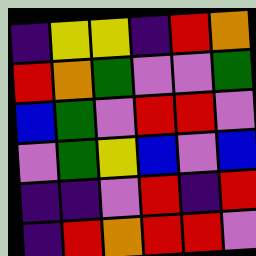[["indigo", "yellow", "yellow", "indigo", "red", "orange"], ["red", "orange", "green", "violet", "violet", "green"], ["blue", "green", "violet", "red", "red", "violet"], ["violet", "green", "yellow", "blue", "violet", "blue"], ["indigo", "indigo", "violet", "red", "indigo", "red"], ["indigo", "red", "orange", "red", "red", "violet"]]